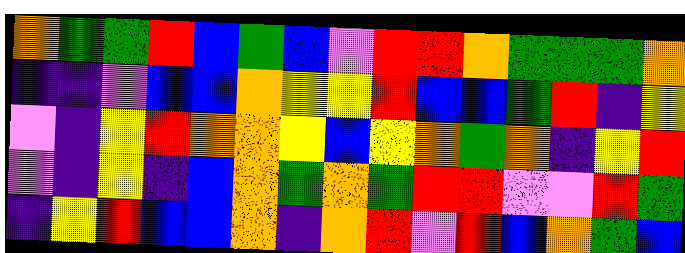[["orange", "green", "green", "red", "blue", "green", "blue", "violet", "red", "red", "orange", "green", "green", "green", "orange"], ["indigo", "indigo", "violet", "blue", "blue", "orange", "yellow", "yellow", "red", "blue", "blue", "green", "red", "indigo", "yellow"], ["violet", "indigo", "yellow", "red", "orange", "orange", "yellow", "blue", "yellow", "orange", "green", "orange", "indigo", "yellow", "red"], ["violet", "indigo", "yellow", "indigo", "blue", "orange", "green", "orange", "green", "red", "red", "violet", "violet", "red", "green"], ["indigo", "yellow", "red", "blue", "blue", "orange", "indigo", "orange", "red", "violet", "red", "blue", "orange", "green", "blue"]]